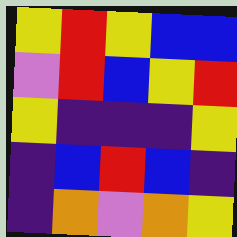[["yellow", "red", "yellow", "blue", "blue"], ["violet", "red", "blue", "yellow", "red"], ["yellow", "indigo", "indigo", "indigo", "yellow"], ["indigo", "blue", "red", "blue", "indigo"], ["indigo", "orange", "violet", "orange", "yellow"]]